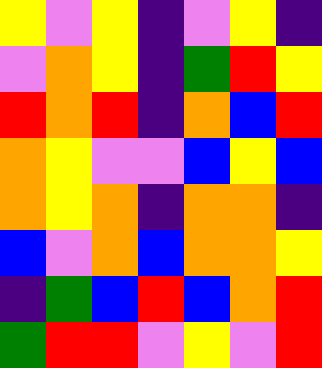[["yellow", "violet", "yellow", "indigo", "violet", "yellow", "indigo"], ["violet", "orange", "yellow", "indigo", "green", "red", "yellow"], ["red", "orange", "red", "indigo", "orange", "blue", "red"], ["orange", "yellow", "violet", "violet", "blue", "yellow", "blue"], ["orange", "yellow", "orange", "indigo", "orange", "orange", "indigo"], ["blue", "violet", "orange", "blue", "orange", "orange", "yellow"], ["indigo", "green", "blue", "red", "blue", "orange", "red"], ["green", "red", "red", "violet", "yellow", "violet", "red"]]